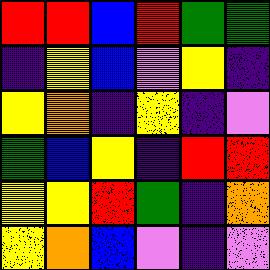[["red", "red", "blue", "red", "green", "green"], ["indigo", "yellow", "blue", "violet", "yellow", "indigo"], ["yellow", "orange", "indigo", "yellow", "indigo", "violet"], ["green", "blue", "yellow", "indigo", "red", "red"], ["yellow", "yellow", "red", "green", "indigo", "orange"], ["yellow", "orange", "blue", "violet", "indigo", "violet"]]